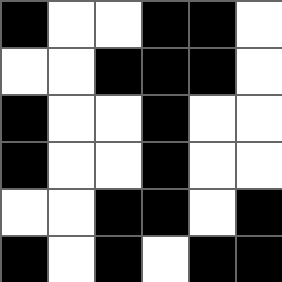[["black", "white", "white", "black", "black", "white"], ["white", "white", "black", "black", "black", "white"], ["black", "white", "white", "black", "white", "white"], ["black", "white", "white", "black", "white", "white"], ["white", "white", "black", "black", "white", "black"], ["black", "white", "black", "white", "black", "black"]]